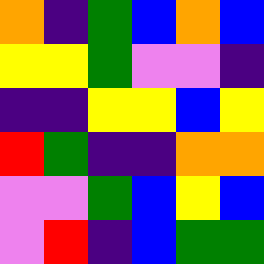[["orange", "indigo", "green", "blue", "orange", "blue"], ["yellow", "yellow", "green", "violet", "violet", "indigo"], ["indigo", "indigo", "yellow", "yellow", "blue", "yellow"], ["red", "green", "indigo", "indigo", "orange", "orange"], ["violet", "violet", "green", "blue", "yellow", "blue"], ["violet", "red", "indigo", "blue", "green", "green"]]